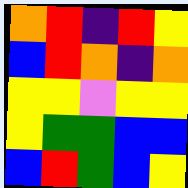[["orange", "red", "indigo", "red", "yellow"], ["blue", "red", "orange", "indigo", "orange"], ["yellow", "yellow", "violet", "yellow", "yellow"], ["yellow", "green", "green", "blue", "blue"], ["blue", "red", "green", "blue", "yellow"]]